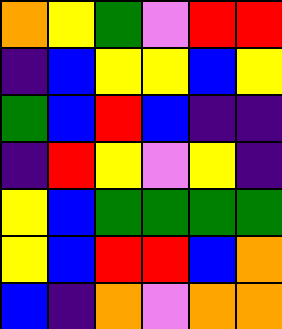[["orange", "yellow", "green", "violet", "red", "red"], ["indigo", "blue", "yellow", "yellow", "blue", "yellow"], ["green", "blue", "red", "blue", "indigo", "indigo"], ["indigo", "red", "yellow", "violet", "yellow", "indigo"], ["yellow", "blue", "green", "green", "green", "green"], ["yellow", "blue", "red", "red", "blue", "orange"], ["blue", "indigo", "orange", "violet", "orange", "orange"]]